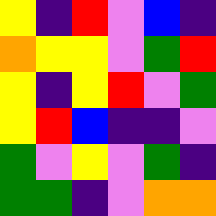[["yellow", "indigo", "red", "violet", "blue", "indigo"], ["orange", "yellow", "yellow", "violet", "green", "red"], ["yellow", "indigo", "yellow", "red", "violet", "green"], ["yellow", "red", "blue", "indigo", "indigo", "violet"], ["green", "violet", "yellow", "violet", "green", "indigo"], ["green", "green", "indigo", "violet", "orange", "orange"]]